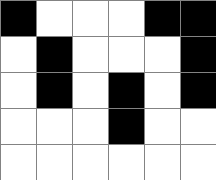[["black", "white", "white", "white", "black", "black"], ["white", "black", "white", "white", "white", "black"], ["white", "black", "white", "black", "white", "black"], ["white", "white", "white", "black", "white", "white"], ["white", "white", "white", "white", "white", "white"]]